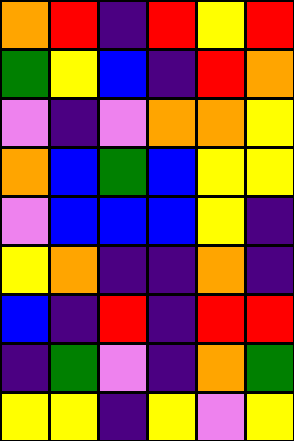[["orange", "red", "indigo", "red", "yellow", "red"], ["green", "yellow", "blue", "indigo", "red", "orange"], ["violet", "indigo", "violet", "orange", "orange", "yellow"], ["orange", "blue", "green", "blue", "yellow", "yellow"], ["violet", "blue", "blue", "blue", "yellow", "indigo"], ["yellow", "orange", "indigo", "indigo", "orange", "indigo"], ["blue", "indigo", "red", "indigo", "red", "red"], ["indigo", "green", "violet", "indigo", "orange", "green"], ["yellow", "yellow", "indigo", "yellow", "violet", "yellow"]]